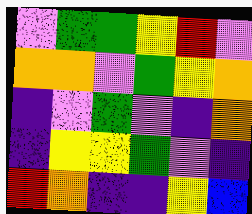[["violet", "green", "green", "yellow", "red", "violet"], ["orange", "orange", "violet", "green", "yellow", "orange"], ["indigo", "violet", "green", "violet", "indigo", "orange"], ["indigo", "yellow", "yellow", "green", "violet", "indigo"], ["red", "orange", "indigo", "indigo", "yellow", "blue"]]